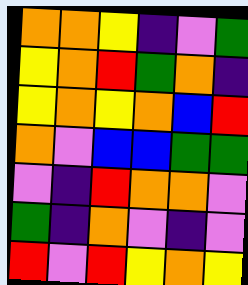[["orange", "orange", "yellow", "indigo", "violet", "green"], ["yellow", "orange", "red", "green", "orange", "indigo"], ["yellow", "orange", "yellow", "orange", "blue", "red"], ["orange", "violet", "blue", "blue", "green", "green"], ["violet", "indigo", "red", "orange", "orange", "violet"], ["green", "indigo", "orange", "violet", "indigo", "violet"], ["red", "violet", "red", "yellow", "orange", "yellow"]]